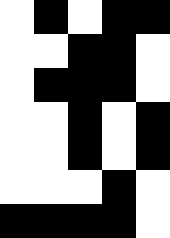[["white", "black", "white", "black", "black"], ["white", "white", "black", "black", "white"], ["white", "black", "black", "black", "white"], ["white", "white", "black", "white", "black"], ["white", "white", "black", "white", "black"], ["white", "white", "white", "black", "white"], ["black", "black", "black", "black", "white"]]